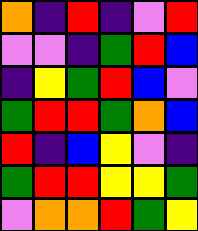[["orange", "indigo", "red", "indigo", "violet", "red"], ["violet", "violet", "indigo", "green", "red", "blue"], ["indigo", "yellow", "green", "red", "blue", "violet"], ["green", "red", "red", "green", "orange", "blue"], ["red", "indigo", "blue", "yellow", "violet", "indigo"], ["green", "red", "red", "yellow", "yellow", "green"], ["violet", "orange", "orange", "red", "green", "yellow"]]